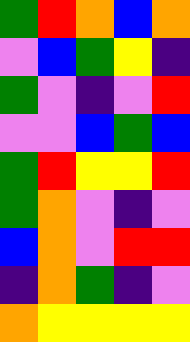[["green", "red", "orange", "blue", "orange"], ["violet", "blue", "green", "yellow", "indigo"], ["green", "violet", "indigo", "violet", "red"], ["violet", "violet", "blue", "green", "blue"], ["green", "red", "yellow", "yellow", "red"], ["green", "orange", "violet", "indigo", "violet"], ["blue", "orange", "violet", "red", "red"], ["indigo", "orange", "green", "indigo", "violet"], ["orange", "yellow", "yellow", "yellow", "yellow"]]